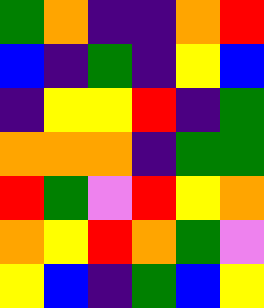[["green", "orange", "indigo", "indigo", "orange", "red"], ["blue", "indigo", "green", "indigo", "yellow", "blue"], ["indigo", "yellow", "yellow", "red", "indigo", "green"], ["orange", "orange", "orange", "indigo", "green", "green"], ["red", "green", "violet", "red", "yellow", "orange"], ["orange", "yellow", "red", "orange", "green", "violet"], ["yellow", "blue", "indigo", "green", "blue", "yellow"]]